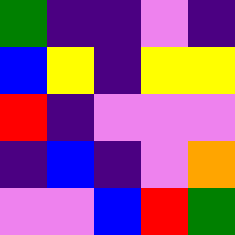[["green", "indigo", "indigo", "violet", "indigo"], ["blue", "yellow", "indigo", "yellow", "yellow"], ["red", "indigo", "violet", "violet", "violet"], ["indigo", "blue", "indigo", "violet", "orange"], ["violet", "violet", "blue", "red", "green"]]